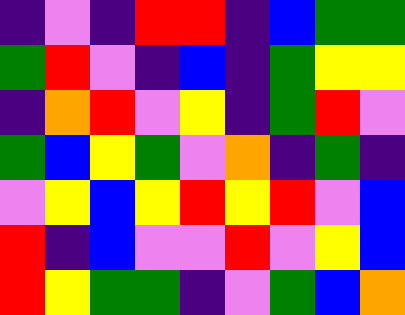[["indigo", "violet", "indigo", "red", "red", "indigo", "blue", "green", "green"], ["green", "red", "violet", "indigo", "blue", "indigo", "green", "yellow", "yellow"], ["indigo", "orange", "red", "violet", "yellow", "indigo", "green", "red", "violet"], ["green", "blue", "yellow", "green", "violet", "orange", "indigo", "green", "indigo"], ["violet", "yellow", "blue", "yellow", "red", "yellow", "red", "violet", "blue"], ["red", "indigo", "blue", "violet", "violet", "red", "violet", "yellow", "blue"], ["red", "yellow", "green", "green", "indigo", "violet", "green", "blue", "orange"]]